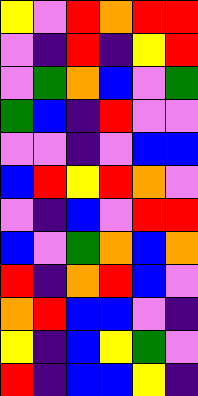[["yellow", "violet", "red", "orange", "red", "red"], ["violet", "indigo", "red", "indigo", "yellow", "red"], ["violet", "green", "orange", "blue", "violet", "green"], ["green", "blue", "indigo", "red", "violet", "violet"], ["violet", "violet", "indigo", "violet", "blue", "blue"], ["blue", "red", "yellow", "red", "orange", "violet"], ["violet", "indigo", "blue", "violet", "red", "red"], ["blue", "violet", "green", "orange", "blue", "orange"], ["red", "indigo", "orange", "red", "blue", "violet"], ["orange", "red", "blue", "blue", "violet", "indigo"], ["yellow", "indigo", "blue", "yellow", "green", "violet"], ["red", "indigo", "blue", "blue", "yellow", "indigo"]]